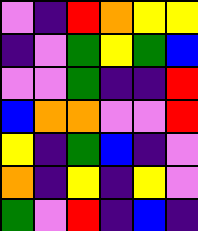[["violet", "indigo", "red", "orange", "yellow", "yellow"], ["indigo", "violet", "green", "yellow", "green", "blue"], ["violet", "violet", "green", "indigo", "indigo", "red"], ["blue", "orange", "orange", "violet", "violet", "red"], ["yellow", "indigo", "green", "blue", "indigo", "violet"], ["orange", "indigo", "yellow", "indigo", "yellow", "violet"], ["green", "violet", "red", "indigo", "blue", "indigo"]]